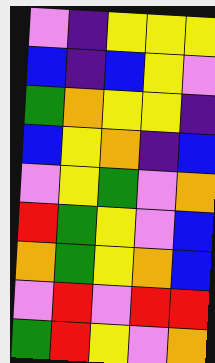[["violet", "indigo", "yellow", "yellow", "yellow"], ["blue", "indigo", "blue", "yellow", "violet"], ["green", "orange", "yellow", "yellow", "indigo"], ["blue", "yellow", "orange", "indigo", "blue"], ["violet", "yellow", "green", "violet", "orange"], ["red", "green", "yellow", "violet", "blue"], ["orange", "green", "yellow", "orange", "blue"], ["violet", "red", "violet", "red", "red"], ["green", "red", "yellow", "violet", "orange"]]